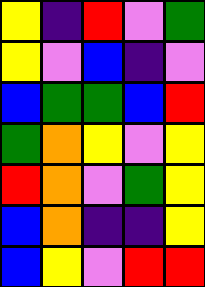[["yellow", "indigo", "red", "violet", "green"], ["yellow", "violet", "blue", "indigo", "violet"], ["blue", "green", "green", "blue", "red"], ["green", "orange", "yellow", "violet", "yellow"], ["red", "orange", "violet", "green", "yellow"], ["blue", "orange", "indigo", "indigo", "yellow"], ["blue", "yellow", "violet", "red", "red"]]